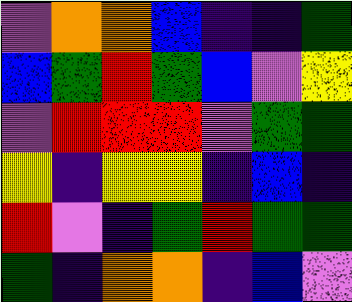[["violet", "orange", "orange", "blue", "indigo", "indigo", "green"], ["blue", "green", "red", "green", "blue", "violet", "yellow"], ["violet", "red", "red", "red", "violet", "green", "green"], ["yellow", "indigo", "yellow", "yellow", "indigo", "blue", "indigo"], ["red", "violet", "indigo", "green", "red", "green", "green"], ["green", "indigo", "orange", "orange", "indigo", "blue", "violet"]]